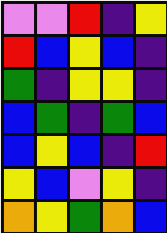[["violet", "violet", "red", "indigo", "yellow"], ["red", "blue", "yellow", "blue", "indigo"], ["green", "indigo", "yellow", "yellow", "indigo"], ["blue", "green", "indigo", "green", "blue"], ["blue", "yellow", "blue", "indigo", "red"], ["yellow", "blue", "violet", "yellow", "indigo"], ["orange", "yellow", "green", "orange", "blue"]]